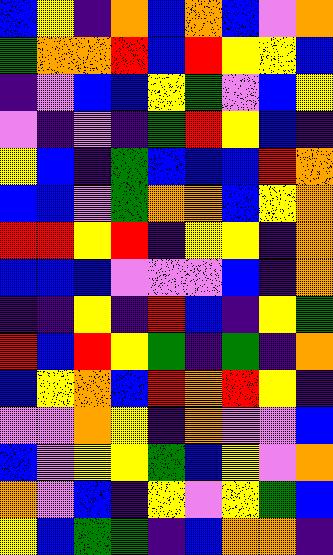[["blue", "yellow", "indigo", "orange", "blue", "orange", "blue", "violet", "orange"], ["green", "orange", "orange", "red", "blue", "red", "yellow", "yellow", "blue"], ["indigo", "violet", "blue", "blue", "yellow", "green", "violet", "blue", "yellow"], ["violet", "indigo", "violet", "indigo", "green", "red", "yellow", "blue", "indigo"], ["yellow", "blue", "indigo", "green", "blue", "blue", "blue", "red", "orange"], ["blue", "blue", "violet", "green", "orange", "orange", "blue", "yellow", "orange"], ["red", "red", "yellow", "red", "indigo", "yellow", "yellow", "indigo", "orange"], ["blue", "blue", "blue", "violet", "violet", "violet", "blue", "indigo", "orange"], ["indigo", "indigo", "yellow", "indigo", "red", "blue", "indigo", "yellow", "green"], ["red", "blue", "red", "yellow", "green", "indigo", "green", "indigo", "orange"], ["blue", "yellow", "orange", "blue", "red", "orange", "red", "yellow", "indigo"], ["violet", "violet", "orange", "yellow", "indigo", "orange", "violet", "violet", "blue"], ["blue", "violet", "yellow", "yellow", "green", "blue", "yellow", "violet", "orange"], ["orange", "violet", "blue", "indigo", "yellow", "violet", "yellow", "green", "blue"], ["yellow", "blue", "green", "green", "indigo", "blue", "orange", "orange", "indigo"]]